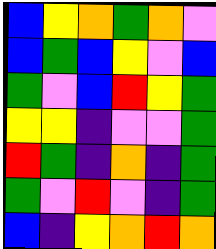[["blue", "yellow", "orange", "green", "orange", "violet"], ["blue", "green", "blue", "yellow", "violet", "blue"], ["green", "violet", "blue", "red", "yellow", "green"], ["yellow", "yellow", "indigo", "violet", "violet", "green"], ["red", "green", "indigo", "orange", "indigo", "green"], ["green", "violet", "red", "violet", "indigo", "green"], ["blue", "indigo", "yellow", "orange", "red", "orange"]]